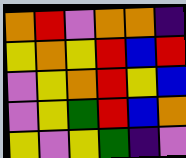[["orange", "red", "violet", "orange", "orange", "indigo"], ["yellow", "orange", "yellow", "red", "blue", "red"], ["violet", "yellow", "orange", "red", "yellow", "blue"], ["violet", "yellow", "green", "red", "blue", "orange"], ["yellow", "violet", "yellow", "green", "indigo", "violet"]]